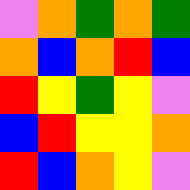[["violet", "orange", "green", "orange", "green"], ["orange", "blue", "orange", "red", "blue"], ["red", "yellow", "green", "yellow", "violet"], ["blue", "red", "yellow", "yellow", "orange"], ["red", "blue", "orange", "yellow", "violet"]]